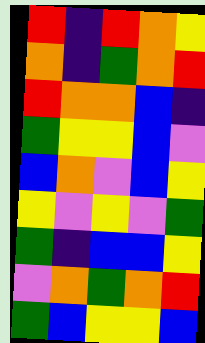[["red", "indigo", "red", "orange", "yellow"], ["orange", "indigo", "green", "orange", "red"], ["red", "orange", "orange", "blue", "indigo"], ["green", "yellow", "yellow", "blue", "violet"], ["blue", "orange", "violet", "blue", "yellow"], ["yellow", "violet", "yellow", "violet", "green"], ["green", "indigo", "blue", "blue", "yellow"], ["violet", "orange", "green", "orange", "red"], ["green", "blue", "yellow", "yellow", "blue"]]